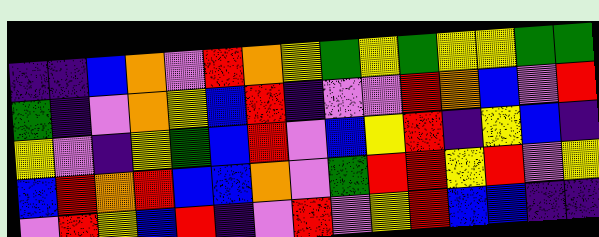[["indigo", "indigo", "blue", "orange", "violet", "red", "orange", "yellow", "green", "yellow", "green", "yellow", "yellow", "green", "green"], ["green", "indigo", "violet", "orange", "yellow", "blue", "red", "indigo", "violet", "violet", "red", "orange", "blue", "violet", "red"], ["yellow", "violet", "indigo", "yellow", "green", "blue", "red", "violet", "blue", "yellow", "red", "indigo", "yellow", "blue", "indigo"], ["blue", "red", "orange", "red", "blue", "blue", "orange", "violet", "green", "red", "red", "yellow", "red", "violet", "yellow"], ["violet", "red", "yellow", "blue", "red", "indigo", "violet", "red", "violet", "yellow", "red", "blue", "blue", "indigo", "indigo"]]